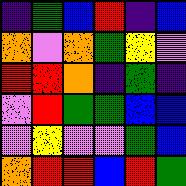[["indigo", "green", "blue", "red", "indigo", "blue"], ["orange", "violet", "orange", "green", "yellow", "violet"], ["red", "red", "orange", "indigo", "green", "indigo"], ["violet", "red", "green", "green", "blue", "blue"], ["violet", "yellow", "violet", "violet", "green", "blue"], ["orange", "red", "red", "blue", "red", "green"]]